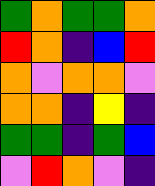[["green", "orange", "green", "green", "orange"], ["red", "orange", "indigo", "blue", "red"], ["orange", "violet", "orange", "orange", "violet"], ["orange", "orange", "indigo", "yellow", "indigo"], ["green", "green", "indigo", "green", "blue"], ["violet", "red", "orange", "violet", "indigo"]]